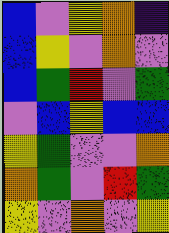[["blue", "violet", "yellow", "orange", "indigo"], ["blue", "yellow", "violet", "orange", "violet"], ["blue", "green", "red", "violet", "green"], ["violet", "blue", "yellow", "blue", "blue"], ["yellow", "green", "violet", "violet", "orange"], ["orange", "green", "violet", "red", "green"], ["yellow", "violet", "orange", "violet", "yellow"]]